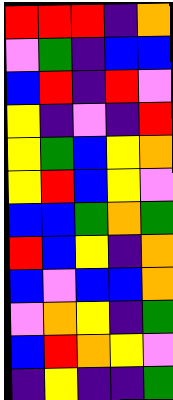[["red", "red", "red", "indigo", "orange"], ["violet", "green", "indigo", "blue", "blue"], ["blue", "red", "indigo", "red", "violet"], ["yellow", "indigo", "violet", "indigo", "red"], ["yellow", "green", "blue", "yellow", "orange"], ["yellow", "red", "blue", "yellow", "violet"], ["blue", "blue", "green", "orange", "green"], ["red", "blue", "yellow", "indigo", "orange"], ["blue", "violet", "blue", "blue", "orange"], ["violet", "orange", "yellow", "indigo", "green"], ["blue", "red", "orange", "yellow", "violet"], ["indigo", "yellow", "indigo", "indigo", "green"]]